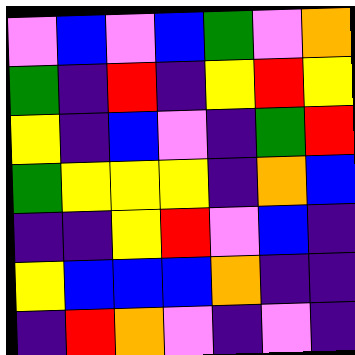[["violet", "blue", "violet", "blue", "green", "violet", "orange"], ["green", "indigo", "red", "indigo", "yellow", "red", "yellow"], ["yellow", "indigo", "blue", "violet", "indigo", "green", "red"], ["green", "yellow", "yellow", "yellow", "indigo", "orange", "blue"], ["indigo", "indigo", "yellow", "red", "violet", "blue", "indigo"], ["yellow", "blue", "blue", "blue", "orange", "indigo", "indigo"], ["indigo", "red", "orange", "violet", "indigo", "violet", "indigo"]]